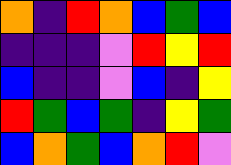[["orange", "indigo", "red", "orange", "blue", "green", "blue"], ["indigo", "indigo", "indigo", "violet", "red", "yellow", "red"], ["blue", "indigo", "indigo", "violet", "blue", "indigo", "yellow"], ["red", "green", "blue", "green", "indigo", "yellow", "green"], ["blue", "orange", "green", "blue", "orange", "red", "violet"]]